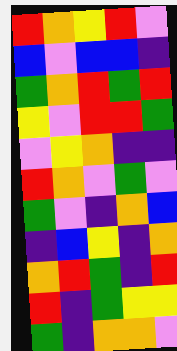[["red", "orange", "yellow", "red", "violet"], ["blue", "violet", "blue", "blue", "indigo"], ["green", "orange", "red", "green", "red"], ["yellow", "violet", "red", "red", "green"], ["violet", "yellow", "orange", "indigo", "indigo"], ["red", "orange", "violet", "green", "violet"], ["green", "violet", "indigo", "orange", "blue"], ["indigo", "blue", "yellow", "indigo", "orange"], ["orange", "red", "green", "indigo", "red"], ["red", "indigo", "green", "yellow", "yellow"], ["green", "indigo", "orange", "orange", "violet"]]